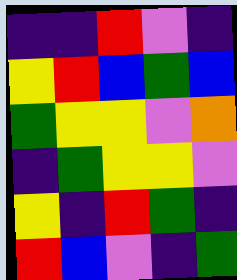[["indigo", "indigo", "red", "violet", "indigo"], ["yellow", "red", "blue", "green", "blue"], ["green", "yellow", "yellow", "violet", "orange"], ["indigo", "green", "yellow", "yellow", "violet"], ["yellow", "indigo", "red", "green", "indigo"], ["red", "blue", "violet", "indigo", "green"]]